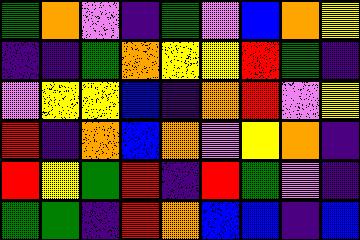[["green", "orange", "violet", "indigo", "green", "violet", "blue", "orange", "yellow"], ["indigo", "indigo", "green", "orange", "yellow", "yellow", "red", "green", "indigo"], ["violet", "yellow", "yellow", "blue", "indigo", "orange", "red", "violet", "yellow"], ["red", "indigo", "orange", "blue", "orange", "violet", "yellow", "orange", "indigo"], ["red", "yellow", "green", "red", "indigo", "red", "green", "violet", "indigo"], ["green", "green", "indigo", "red", "orange", "blue", "blue", "indigo", "blue"]]